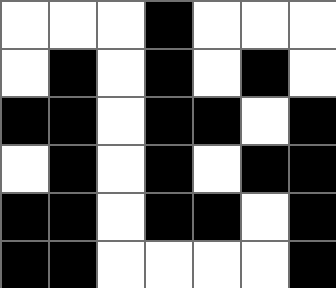[["white", "white", "white", "black", "white", "white", "white"], ["white", "black", "white", "black", "white", "black", "white"], ["black", "black", "white", "black", "black", "white", "black"], ["white", "black", "white", "black", "white", "black", "black"], ["black", "black", "white", "black", "black", "white", "black"], ["black", "black", "white", "white", "white", "white", "black"]]